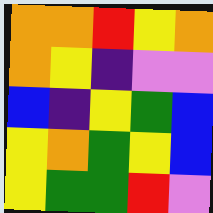[["orange", "orange", "red", "yellow", "orange"], ["orange", "yellow", "indigo", "violet", "violet"], ["blue", "indigo", "yellow", "green", "blue"], ["yellow", "orange", "green", "yellow", "blue"], ["yellow", "green", "green", "red", "violet"]]